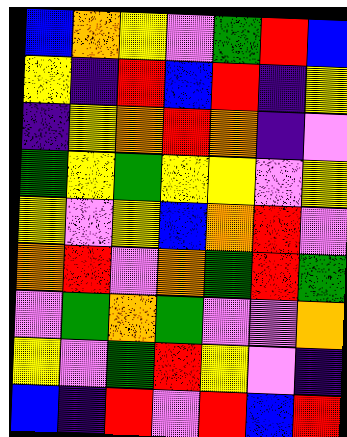[["blue", "orange", "yellow", "violet", "green", "red", "blue"], ["yellow", "indigo", "red", "blue", "red", "indigo", "yellow"], ["indigo", "yellow", "orange", "red", "orange", "indigo", "violet"], ["green", "yellow", "green", "yellow", "yellow", "violet", "yellow"], ["yellow", "violet", "yellow", "blue", "orange", "red", "violet"], ["orange", "red", "violet", "orange", "green", "red", "green"], ["violet", "green", "orange", "green", "violet", "violet", "orange"], ["yellow", "violet", "green", "red", "yellow", "violet", "indigo"], ["blue", "indigo", "red", "violet", "red", "blue", "red"]]